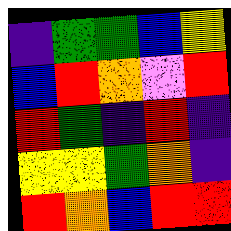[["indigo", "green", "green", "blue", "yellow"], ["blue", "red", "orange", "violet", "red"], ["red", "green", "indigo", "red", "indigo"], ["yellow", "yellow", "green", "orange", "indigo"], ["red", "orange", "blue", "red", "red"]]